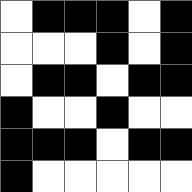[["white", "black", "black", "black", "white", "black"], ["white", "white", "white", "black", "white", "black"], ["white", "black", "black", "white", "black", "black"], ["black", "white", "white", "black", "white", "white"], ["black", "black", "black", "white", "black", "black"], ["black", "white", "white", "white", "white", "white"]]